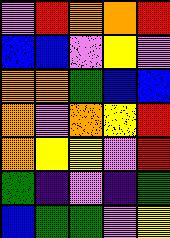[["violet", "red", "orange", "orange", "red"], ["blue", "blue", "violet", "yellow", "violet"], ["orange", "orange", "green", "blue", "blue"], ["orange", "violet", "orange", "yellow", "red"], ["orange", "yellow", "yellow", "violet", "red"], ["green", "indigo", "violet", "indigo", "green"], ["blue", "green", "green", "violet", "yellow"]]